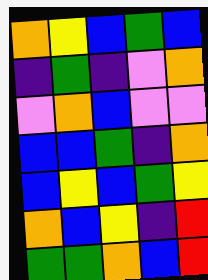[["orange", "yellow", "blue", "green", "blue"], ["indigo", "green", "indigo", "violet", "orange"], ["violet", "orange", "blue", "violet", "violet"], ["blue", "blue", "green", "indigo", "orange"], ["blue", "yellow", "blue", "green", "yellow"], ["orange", "blue", "yellow", "indigo", "red"], ["green", "green", "orange", "blue", "red"]]